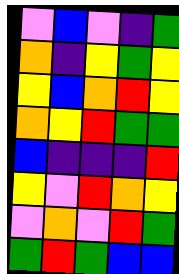[["violet", "blue", "violet", "indigo", "green"], ["orange", "indigo", "yellow", "green", "yellow"], ["yellow", "blue", "orange", "red", "yellow"], ["orange", "yellow", "red", "green", "green"], ["blue", "indigo", "indigo", "indigo", "red"], ["yellow", "violet", "red", "orange", "yellow"], ["violet", "orange", "violet", "red", "green"], ["green", "red", "green", "blue", "blue"]]